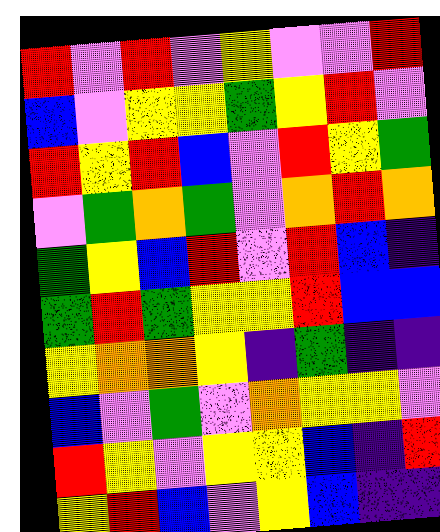[["red", "violet", "red", "violet", "yellow", "violet", "violet", "red"], ["blue", "violet", "yellow", "yellow", "green", "yellow", "red", "violet"], ["red", "yellow", "red", "blue", "violet", "red", "yellow", "green"], ["violet", "green", "orange", "green", "violet", "orange", "red", "orange"], ["green", "yellow", "blue", "red", "violet", "red", "blue", "indigo"], ["green", "red", "green", "yellow", "yellow", "red", "blue", "blue"], ["yellow", "orange", "orange", "yellow", "indigo", "green", "indigo", "indigo"], ["blue", "violet", "green", "violet", "orange", "yellow", "yellow", "violet"], ["red", "yellow", "violet", "yellow", "yellow", "blue", "indigo", "red"], ["yellow", "red", "blue", "violet", "yellow", "blue", "indigo", "indigo"]]